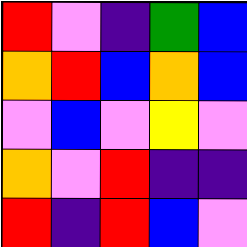[["red", "violet", "indigo", "green", "blue"], ["orange", "red", "blue", "orange", "blue"], ["violet", "blue", "violet", "yellow", "violet"], ["orange", "violet", "red", "indigo", "indigo"], ["red", "indigo", "red", "blue", "violet"]]